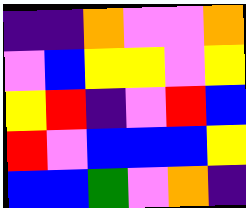[["indigo", "indigo", "orange", "violet", "violet", "orange"], ["violet", "blue", "yellow", "yellow", "violet", "yellow"], ["yellow", "red", "indigo", "violet", "red", "blue"], ["red", "violet", "blue", "blue", "blue", "yellow"], ["blue", "blue", "green", "violet", "orange", "indigo"]]